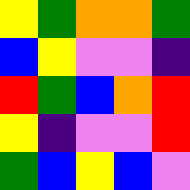[["yellow", "green", "orange", "orange", "green"], ["blue", "yellow", "violet", "violet", "indigo"], ["red", "green", "blue", "orange", "red"], ["yellow", "indigo", "violet", "violet", "red"], ["green", "blue", "yellow", "blue", "violet"]]